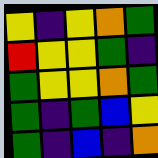[["yellow", "indigo", "yellow", "orange", "green"], ["red", "yellow", "yellow", "green", "indigo"], ["green", "yellow", "yellow", "orange", "green"], ["green", "indigo", "green", "blue", "yellow"], ["green", "indigo", "blue", "indigo", "orange"]]